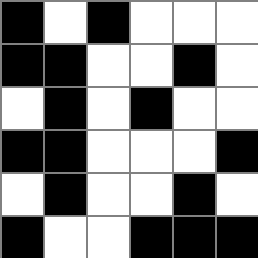[["black", "white", "black", "white", "white", "white"], ["black", "black", "white", "white", "black", "white"], ["white", "black", "white", "black", "white", "white"], ["black", "black", "white", "white", "white", "black"], ["white", "black", "white", "white", "black", "white"], ["black", "white", "white", "black", "black", "black"]]